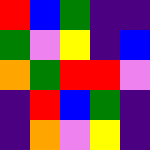[["red", "blue", "green", "indigo", "indigo"], ["green", "violet", "yellow", "indigo", "blue"], ["orange", "green", "red", "red", "violet"], ["indigo", "red", "blue", "green", "indigo"], ["indigo", "orange", "violet", "yellow", "indigo"]]